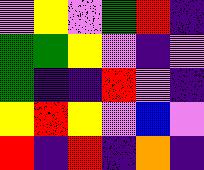[["violet", "yellow", "violet", "green", "red", "indigo"], ["green", "green", "yellow", "violet", "indigo", "violet"], ["green", "indigo", "indigo", "red", "violet", "indigo"], ["yellow", "red", "yellow", "violet", "blue", "violet"], ["red", "indigo", "red", "indigo", "orange", "indigo"]]